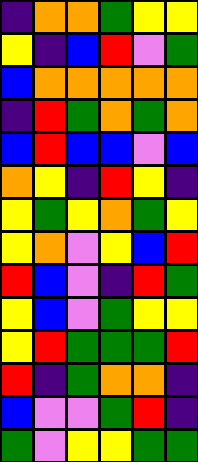[["indigo", "orange", "orange", "green", "yellow", "yellow"], ["yellow", "indigo", "blue", "red", "violet", "green"], ["blue", "orange", "orange", "orange", "orange", "orange"], ["indigo", "red", "green", "orange", "green", "orange"], ["blue", "red", "blue", "blue", "violet", "blue"], ["orange", "yellow", "indigo", "red", "yellow", "indigo"], ["yellow", "green", "yellow", "orange", "green", "yellow"], ["yellow", "orange", "violet", "yellow", "blue", "red"], ["red", "blue", "violet", "indigo", "red", "green"], ["yellow", "blue", "violet", "green", "yellow", "yellow"], ["yellow", "red", "green", "green", "green", "red"], ["red", "indigo", "green", "orange", "orange", "indigo"], ["blue", "violet", "violet", "green", "red", "indigo"], ["green", "violet", "yellow", "yellow", "green", "green"]]